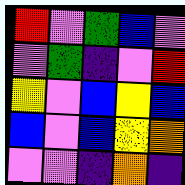[["red", "violet", "green", "blue", "violet"], ["violet", "green", "indigo", "violet", "red"], ["yellow", "violet", "blue", "yellow", "blue"], ["blue", "violet", "blue", "yellow", "orange"], ["violet", "violet", "indigo", "orange", "indigo"]]